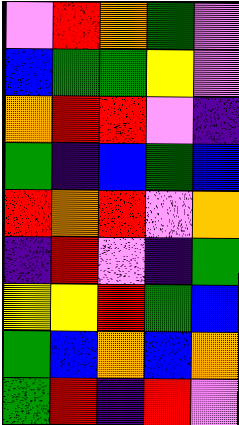[["violet", "red", "orange", "green", "violet"], ["blue", "green", "green", "yellow", "violet"], ["orange", "red", "red", "violet", "indigo"], ["green", "indigo", "blue", "green", "blue"], ["red", "orange", "red", "violet", "orange"], ["indigo", "red", "violet", "indigo", "green"], ["yellow", "yellow", "red", "green", "blue"], ["green", "blue", "orange", "blue", "orange"], ["green", "red", "indigo", "red", "violet"]]